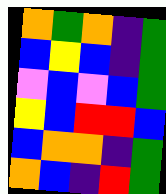[["orange", "green", "orange", "indigo", "green"], ["blue", "yellow", "blue", "indigo", "green"], ["violet", "blue", "violet", "blue", "green"], ["yellow", "blue", "red", "red", "blue"], ["blue", "orange", "orange", "indigo", "green"], ["orange", "blue", "indigo", "red", "green"]]